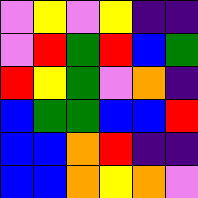[["violet", "yellow", "violet", "yellow", "indigo", "indigo"], ["violet", "red", "green", "red", "blue", "green"], ["red", "yellow", "green", "violet", "orange", "indigo"], ["blue", "green", "green", "blue", "blue", "red"], ["blue", "blue", "orange", "red", "indigo", "indigo"], ["blue", "blue", "orange", "yellow", "orange", "violet"]]